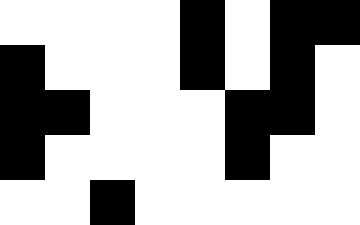[["white", "white", "white", "white", "black", "white", "black", "black"], ["black", "white", "white", "white", "black", "white", "black", "white"], ["black", "black", "white", "white", "white", "black", "black", "white"], ["black", "white", "white", "white", "white", "black", "white", "white"], ["white", "white", "black", "white", "white", "white", "white", "white"]]